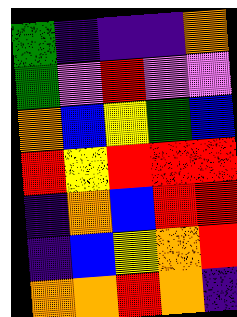[["green", "indigo", "indigo", "indigo", "orange"], ["green", "violet", "red", "violet", "violet"], ["orange", "blue", "yellow", "green", "blue"], ["red", "yellow", "red", "red", "red"], ["indigo", "orange", "blue", "red", "red"], ["indigo", "blue", "yellow", "orange", "red"], ["orange", "orange", "red", "orange", "indigo"]]